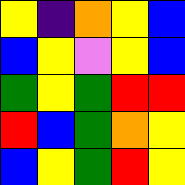[["yellow", "indigo", "orange", "yellow", "blue"], ["blue", "yellow", "violet", "yellow", "blue"], ["green", "yellow", "green", "red", "red"], ["red", "blue", "green", "orange", "yellow"], ["blue", "yellow", "green", "red", "yellow"]]